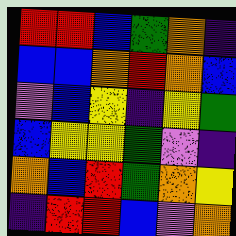[["red", "red", "blue", "green", "orange", "indigo"], ["blue", "blue", "orange", "red", "orange", "blue"], ["violet", "blue", "yellow", "indigo", "yellow", "green"], ["blue", "yellow", "yellow", "green", "violet", "indigo"], ["orange", "blue", "red", "green", "orange", "yellow"], ["indigo", "red", "red", "blue", "violet", "orange"]]